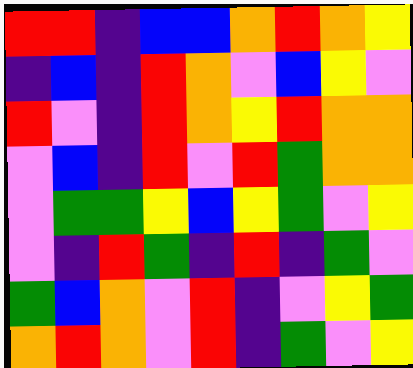[["red", "red", "indigo", "blue", "blue", "orange", "red", "orange", "yellow"], ["indigo", "blue", "indigo", "red", "orange", "violet", "blue", "yellow", "violet"], ["red", "violet", "indigo", "red", "orange", "yellow", "red", "orange", "orange"], ["violet", "blue", "indigo", "red", "violet", "red", "green", "orange", "orange"], ["violet", "green", "green", "yellow", "blue", "yellow", "green", "violet", "yellow"], ["violet", "indigo", "red", "green", "indigo", "red", "indigo", "green", "violet"], ["green", "blue", "orange", "violet", "red", "indigo", "violet", "yellow", "green"], ["orange", "red", "orange", "violet", "red", "indigo", "green", "violet", "yellow"]]